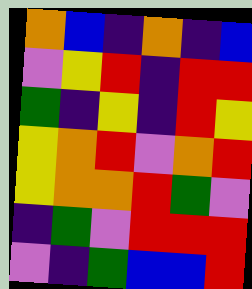[["orange", "blue", "indigo", "orange", "indigo", "blue"], ["violet", "yellow", "red", "indigo", "red", "red"], ["green", "indigo", "yellow", "indigo", "red", "yellow"], ["yellow", "orange", "red", "violet", "orange", "red"], ["yellow", "orange", "orange", "red", "green", "violet"], ["indigo", "green", "violet", "red", "red", "red"], ["violet", "indigo", "green", "blue", "blue", "red"]]